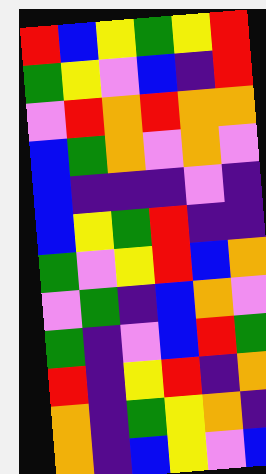[["red", "blue", "yellow", "green", "yellow", "red"], ["green", "yellow", "violet", "blue", "indigo", "red"], ["violet", "red", "orange", "red", "orange", "orange"], ["blue", "green", "orange", "violet", "orange", "violet"], ["blue", "indigo", "indigo", "indigo", "violet", "indigo"], ["blue", "yellow", "green", "red", "indigo", "indigo"], ["green", "violet", "yellow", "red", "blue", "orange"], ["violet", "green", "indigo", "blue", "orange", "violet"], ["green", "indigo", "violet", "blue", "red", "green"], ["red", "indigo", "yellow", "red", "indigo", "orange"], ["orange", "indigo", "green", "yellow", "orange", "indigo"], ["orange", "indigo", "blue", "yellow", "violet", "blue"]]